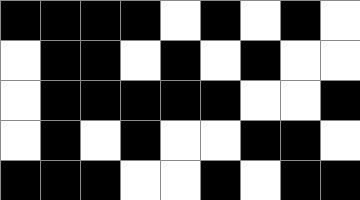[["black", "black", "black", "black", "white", "black", "white", "black", "white"], ["white", "black", "black", "white", "black", "white", "black", "white", "white"], ["white", "black", "black", "black", "black", "black", "white", "white", "black"], ["white", "black", "white", "black", "white", "white", "black", "black", "white"], ["black", "black", "black", "white", "white", "black", "white", "black", "black"]]